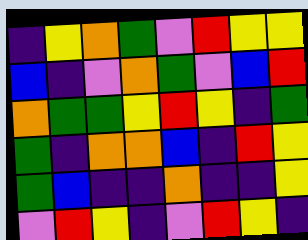[["indigo", "yellow", "orange", "green", "violet", "red", "yellow", "yellow"], ["blue", "indigo", "violet", "orange", "green", "violet", "blue", "red"], ["orange", "green", "green", "yellow", "red", "yellow", "indigo", "green"], ["green", "indigo", "orange", "orange", "blue", "indigo", "red", "yellow"], ["green", "blue", "indigo", "indigo", "orange", "indigo", "indigo", "yellow"], ["violet", "red", "yellow", "indigo", "violet", "red", "yellow", "indigo"]]